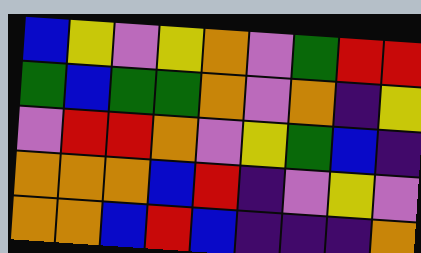[["blue", "yellow", "violet", "yellow", "orange", "violet", "green", "red", "red"], ["green", "blue", "green", "green", "orange", "violet", "orange", "indigo", "yellow"], ["violet", "red", "red", "orange", "violet", "yellow", "green", "blue", "indigo"], ["orange", "orange", "orange", "blue", "red", "indigo", "violet", "yellow", "violet"], ["orange", "orange", "blue", "red", "blue", "indigo", "indigo", "indigo", "orange"]]